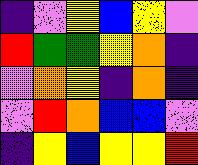[["indigo", "violet", "yellow", "blue", "yellow", "violet"], ["red", "green", "green", "yellow", "orange", "indigo"], ["violet", "orange", "yellow", "indigo", "orange", "indigo"], ["violet", "red", "orange", "blue", "blue", "violet"], ["indigo", "yellow", "blue", "yellow", "yellow", "red"]]